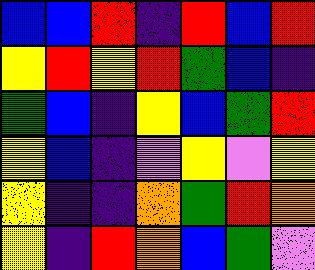[["blue", "blue", "red", "indigo", "red", "blue", "red"], ["yellow", "red", "yellow", "red", "green", "blue", "indigo"], ["green", "blue", "indigo", "yellow", "blue", "green", "red"], ["yellow", "blue", "indigo", "violet", "yellow", "violet", "yellow"], ["yellow", "indigo", "indigo", "orange", "green", "red", "orange"], ["yellow", "indigo", "red", "orange", "blue", "green", "violet"]]